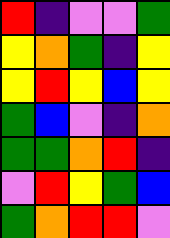[["red", "indigo", "violet", "violet", "green"], ["yellow", "orange", "green", "indigo", "yellow"], ["yellow", "red", "yellow", "blue", "yellow"], ["green", "blue", "violet", "indigo", "orange"], ["green", "green", "orange", "red", "indigo"], ["violet", "red", "yellow", "green", "blue"], ["green", "orange", "red", "red", "violet"]]